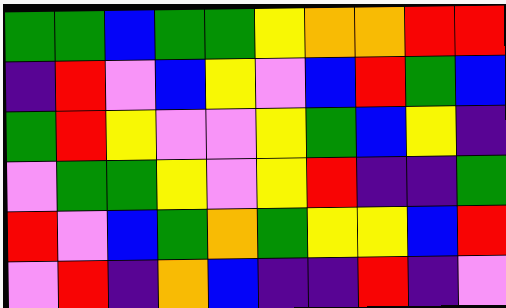[["green", "green", "blue", "green", "green", "yellow", "orange", "orange", "red", "red"], ["indigo", "red", "violet", "blue", "yellow", "violet", "blue", "red", "green", "blue"], ["green", "red", "yellow", "violet", "violet", "yellow", "green", "blue", "yellow", "indigo"], ["violet", "green", "green", "yellow", "violet", "yellow", "red", "indigo", "indigo", "green"], ["red", "violet", "blue", "green", "orange", "green", "yellow", "yellow", "blue", "red"], ["violet", "red", "indigo", "orange", "blue", "indigo", "indigo", "red", "indigo", "violet"]]